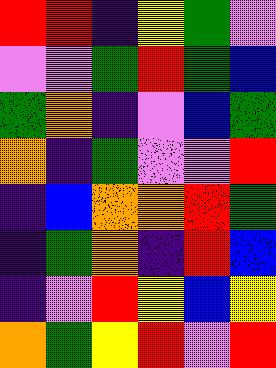[["red", "red", "indigo", "yellow", "green", "violet"], ["violet", "violet", "green", "red", "green", "blue"], ["green", "orange", "indigo", "violet", "blue", "green"], ["orange", "indigo", "green", "violet", "violet", "red"], ["indigo", "blue", "orange", "orange", "red", "green"], ["indigo", "green", "orange", "indigo", "red", "blue"], ["indigo", "violet", "red", "yellow", "blue", "yellow"], ["orange", "green", "yellow", "red", "violet", "red"]]